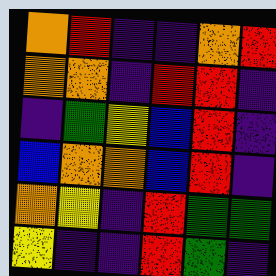[["orange", "red", "indigo", "indigo", "orange", "red"], ["orange", "orange", "indigo", "red", "red", "indigo"], ["indigo", "green", "yellow", "blue", "red", "indigo"], ["blue", "orange", "orange", "blue", "red", "indigo"], ["orange", "yellow", "indigo", "red", "green", "green"], ["yellow", "indigo", "indigo", "red", "green", "indigo"]]